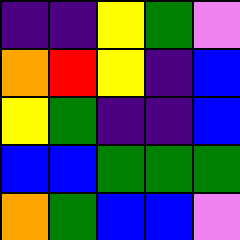[["indigo", "indigo", "yellow", "green", "violet"], ["orange", "red", "yellow", "indigo", "blue"], ["yellow", "green", "indigo", "indigo", "blue"], ["blue", "blue", "green", "green", "green"], ["orange", "green", "blue", "blue", "violet"]]